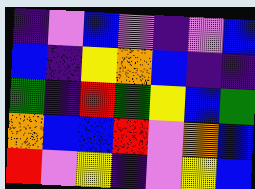[["indigo", "violet", "blue", "violet", "indigo", "violet", "blue"], ["blue", "indigo", "yellow", "orange", "blue", "indigo", "indigo"], ["green", "indigo", "red", "green", "yellow", "blue", "green"], ["orange", "blue", "blue", "red", "violet", "orange", "blue"], ["red", "violet", "yellow", "indigo", "violet", "yellow", "blue"]]